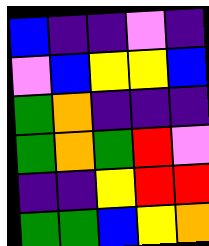[["blue", "indigo", "indigo", "violet", "indigo"], ["violet", "blue", "yellow", "yellow", "blue"], ["green", "orange", "indigo", "indigo", "indigo"], ["green", "orange", "green", "red", "violet"], ["indigo", "indigo", "yellow", "red", "red"], ["green", "green", "blue", "yellow", "orange"]]